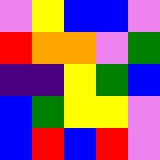[["violet", "yellow", "blue", "blue", "violet"], ["red", "orange", "orange", "violet", "green"], ["indigo", "indigo", "yellow", "green", "blue"], ["blue", "green", "yellow", "yellow", "violet"], ["blue", "red", "blue", "red", "violet"]]